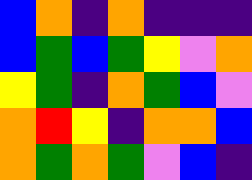[["blue", "orange", "indigo", "orange", "indigo", "indigo", "indigo"], ["blue", "green", "blue", "green", "yellow", "violet", "orange"], ["yellow", "green", "indigo", "orange", "green", "blue", "violet"], ["orange", "red", "yellow", "indigo", "orange", "orange", "blue"], ["orange", "green", "orange", "green", "violet", "blue", "indigo"]]